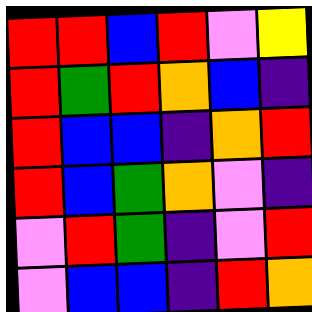[["red", "red", "blue", "red", "violet", "yellow"], ["red", "green", "red", "orange", "blue", "indigo"], ["red", "blue", "blue", "indigo", "orange", "red"], ["red", "blue", "green", "orange", "violet", "indigo"], ["violet", "red", "green", "indigo", "violet", "red"], ["violet", "blue", "blue", "indigo", "red", "orange"]]